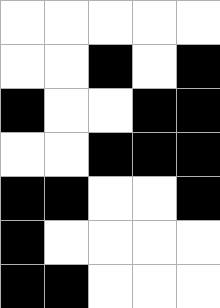[["white", "white", "white", "white", "white"], ["white", "white", "black", "white", "black"], ["black", "white", "white", "black", "black"], ["white", "white", "black", "black", "black"], ["black", "black", "white", "white", "black"], ["black", "white", "white", "white", "white"], ["black", "black", "white", "white", "white"]]